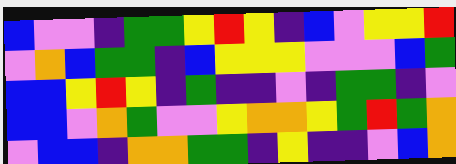[["blue", "violet", "violet", "indigo", "green", "green", "yellow", "red", "yellow", "indigo", "blue", "violet", "yellow", "yellow", "red"], ["violet", "orange", "blue", "green", "green", "indigo", "blue", "yellow", "yellow", "yellow", "violet", "violet", "violet", "blue", "green"], ["blue", "blue", "yellow", "red", "yellow", "indigo", "green", "indigo", "indigo", "violet", "indigo", "green", "green", "indigo", "violet"], ["blue", "blue", "violet", "orange", "green", "violet", "violet", "yellow", "orange", "orange", "yellow", "green", "red", "green", "orange"], ["violet", "blue", "blue", "indigo", "orange", "orange", "green", "green", "indigo", "yellow", "indigo", "indigo", "violet", "blue", "orange"]]